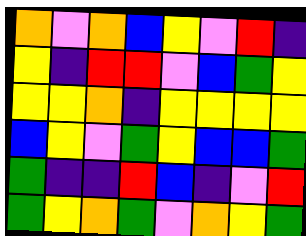[["orange", "violet", "orange", "blue", "yellow", "violet", "red", "indigo"], ["yellow", "indigo", "red", "red", "violet", "blue", "green", "yellow"], ["yellow", "yellow", "orange", "indigo", "yellow", "yellow", "yellow", "yellow"], ["blue", "yellow", "violet", "green", "yellow", "blue", "blue", "green"], ["green", "indigo", "indigo", "red", "blue", "indigo", "violet", "red"], ["green", "yellow", "orange", "green", "violet", "orange", "yellow", "green"]]